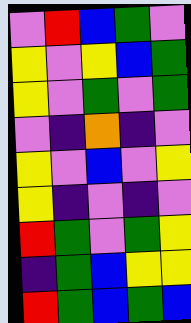[["violet", "red", "blue", "green", "violet"], ["yellow", "violet", "yellow", "blue", "green"], ["yellow", "violet", "green", "violet", "green"], ["violet", "indigo", "orange", "indigo", "violet"], ["yellow", "violet", "blue", "violet", "yellow"], ["yellow", "indigo", "violet", "indigo", "violet"], ["red", "green", "violet", "green", "yellow"], ["indigo", "green", "blue", "yellow", "yellow"], ["red", "green", "blue", "green", "blue"]]